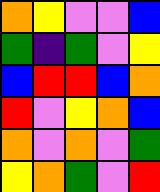[["orange", "yellow", "violet", "violet", "blue"], ["green", "indigo", "green", "violet", "yellow"], ["blue", "red", "red", "blue", "orange"], ["red", "violet", "yellow", "orange", "blue"], ["orange", "violet", "orange", "violet", "green"], ["yellow", "orange", "green", "violet", "red"]]